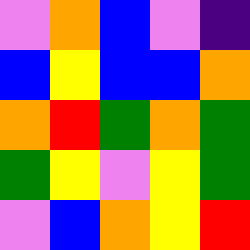[["violet", "orange", "blue", "violet", "indigo"], ["blue", "yellow", "blue", "blue", "orange"], ["orange", "red", "green", "orange", "green"], ["green", "yellow", "violet", "yellow", "green"], ["violet", "blue", "orange", "yellow", "red"]]